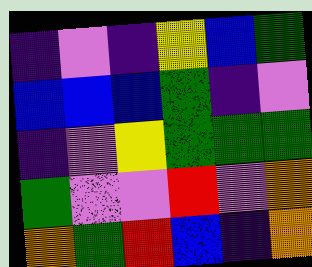[["indigo", "violet", "indigo", "yellow", "blue", "green"], ["blue", "blue", "blue", "green", "indigo", "violet"], ["indigo", "violet", "yellow", "green", "green", "green"], ["green", "violet", "violet", "red", "violet", "orange"], ["orange", "green", "red", "blue", "indigo", "orange"]]